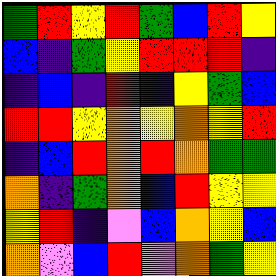[["green", "red", "yellow", "red", "green", "blue", "red", "yellow"], ["blue", "indigo", "green", "yellow", "red", "red", "red", "indigo"], ["indigo", "blue", "indigo", "red", "indigo", "yellow", "green", "blue"], ["red", "red", "yellow", "orange", "yellow", "orange", "yellow", "red"], ["indigo", "blue", "red", "orange", "red", "orange", "green", "green"], ["orange", "indigo", "green", "orange", "blue", "red", "yellow", "yellow"], ["yellow", "red", "indigo", "violet", "blue", "orange", "yellow", "blue"], ["orange", "violet", "blue", "red", "violet", "orange", "green", "yellow"]]